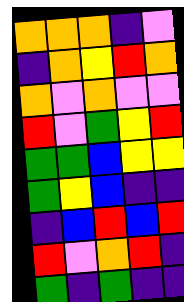[["orange", "orange", "orange", "indigo", "violet"], ["indigo", "orange", "yellow", "red", "orange"], ["orange", "violet", "orange", "violet", "violet"], ["red", "violet", "green", "yellow", "red"], ["green", "green", "blue", "yellow", "yellow"], ["green", "yellow", "blue", "indigo", "indigo"], ["indigo", "blue", "red", "blue", "red"], ["red", "violet", "orange", "red", "indigo"], ["green", "indigo", "green", "indigo", "indigo"]]